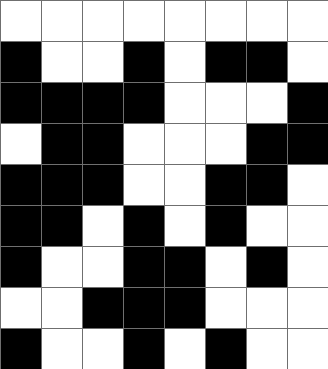[["white", "white", "white", "white", "white", "white", "white", "white"], ["black", "white", "white", "black", "white", "black", "black", "white"], ["black", "black", "black", "black", "white", "white", "white", "black"], ["white", "black", "black", "white", "white", "white", "black", "black"], ["black", "black", "black", "white", "white", "black", "black", "white"], ["black", "black", "white", "black", "white", "black", "white", "white"], ["black", "white", "white", "black", "black", "white", "black", "white"], ["white", "white", "black", "black", "black", "white", "white", "white"], ["black", "white", "white", "black", "white", "black", "white", "white"]]